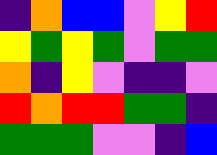[["indigo", "orange", "blue", "blue", "violet", "yellow", "red"], ["yellow", "green", "yellow", "green", "violet", "green", "green"], ["orange", "indigo", "yellow", "violet", "indigo", "indigo", "violet"], ["red", "orange", "red", "red", "green", "green", "indigo"], ["green", "green", "green", "violet", "violet", "indigo", "blue"]]